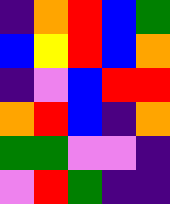[["indigo", "orange", "red", "blue", "green"], ["blue", "yellow", "red", "blue", "orange"], ["indigo", "violet", "blue", "red", "red"], ["orange", "red", "blue", "indigo", "orange"], ["green", "green", "violet", "violet", "indigo"], ["violet", "red", "green", "indigo", "indigo"]]